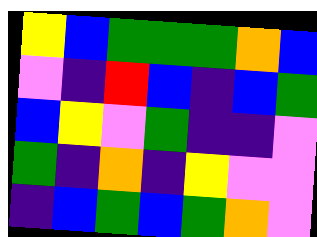[["yellow", "blue", "green", "green", "green", "orange", "blue"], ["violet", "indigo", "red", "blue", "indigo", "blue", "green"], ["blue", "yellow", "violet", "green", "indigo", "indigo", "violet"], ["green", "indigo", "orange", "indigo", "yellow", "violet", "violet"], ["indigo", "blue", "green", "blue", "green", "orange", "violet"]]